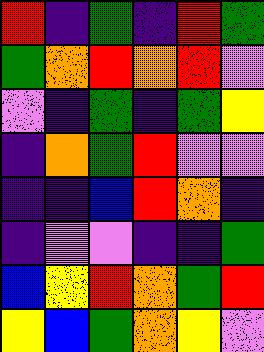[["red", "indigo", "green", "indigo", "red", "green"], ["green", "orange", "red", "orange", "red", "violet"], ["violet", "indigo", "green", "indigo", "green", "yellow"], ["indigo", "orange", "green", "red", "violet", "violet"], ["indigo", "indigo", "blue", "red", "orange", "indigo"], ["indigo", "violet", "violet", "indigo", "indigo", "green"], ["blue", "yellow", "red", "orange", "green", "red"], ["yellow", "blue", "green", "orange", "yellow", "violet"]]